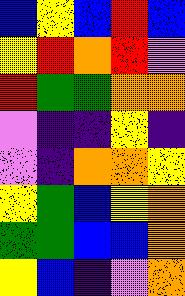[["blue", "yellow", "blue", "red", "blue"], ["yellow", "red", "orange", "red", "violet"], ["red", "green", "green", "orange", "orange"], ["violet", "indigo", "indigo", "yellow", "indigo"], ["violet", "indigo", "orange", "orange", "yellow"], ["yellow", "green", "blue", "yellow", "orange"], ["green", "green", "blue", "blue", "orange"], ["yellow", "blue", "indigo", "violet", "orange"]]